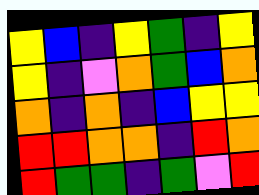[["yellow", "blue", "indigo", "yellow", "green", "indigo", "yellow"], ["yellow", "indigo", "violet", "orange", "green", "blue", "orange"], ["orange", "indigo", "orange", "indigo", "blue", "yellow", "yellow"], ["red", "red", "orange", "orange", "indigo", "red", "orange"], ["red", "green", "green", "indigo", "green", "violet", "red"]]